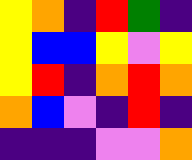[["yellow", "orange", "indigo", "red", "green", "indigo"], ["yellow", "blue", "blue", "yellow", "violet", "yellow"], ["yellow", "red", "indigo", "orange", "red", "orange"], ["orange", "blue", "violet", "indigo", "red", "indigo"], ["indigo", "indigo", "indigo", "violet", "violet", "orange"]]